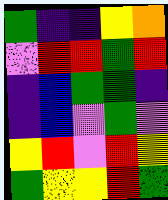[["green", "indigo", "indigo", "yellow", "orange"], ["violet", "red", "red", "green", "red"], ["indigo", "blue", "green", "green", "indigo"], ["indigo", "blue", "violet", "green", "violet"], ["yellow", "red", "violet", "red", "yellow"], ["green", "yellow", "yellow", "red", "green"]]